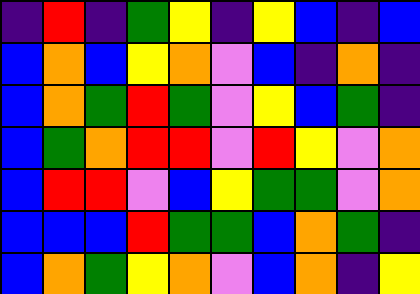[["indigo", "red", "indigo", "green", "yellow", "indigo", "yellow", "blue", "indigo", "blue"], ["blue", "orange", "blue", "yellow", "orange", "violet", "blue", "indigo", "orange", "indigo"], ["blue", "orange", "green", "red", "green", "violet", "yellow", "blue", "green", "indigo"], ["blue", "green", "orange", "red", "red", "violet", "red", "yellow", "violet", "orange"], ["blue", "red", "red", "violet", "blue", "yellow", "green", "green", "violet", "orange"], ["blue", "blue", "blue", "red", "green", "green", "blue", "orange", "green", "indigo"], ["blue", "orange", "green", "yellow", "orange", "violet", "blue", "orange", "indigo", "yellow"]]